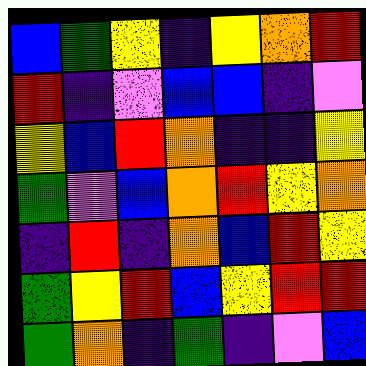[["blue", "green", "yellow", "indigo", "yellow", "orange", "red"], ["red", "indigo", "violet", "blue", "blue", "indigo", "violet"], ["yellow", "blue", "red", "orange", "indigo", "indigo", "yellow"], ["green", "violet", "blue", "orange", "red", "yellow", "orange"], ["indigo", "red", "indigo", "orange", "blue", "red", "yellow"], ["green", "yellow", "red", "blue", "yellow", "red", "red"], ["green", "orange", "indigo", "green", "indigo", "violet", "blue"]]